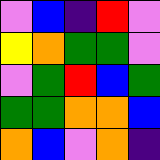[["violet", "blue", "indigo", "red", "violet"], ["yellow", "orange", "green", "green", "violet"], ["violet", "green", "red", "blue", "green"], ["green", "green", "orange", "orange", "blue"], ["orange", "blue", "violet", "orange", "indigo"]]